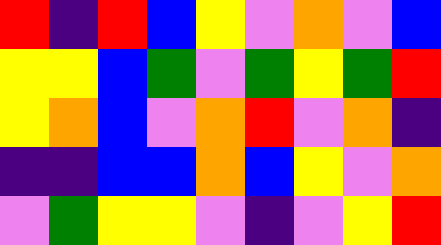[["red", "indigo", "red", "blue", "yellow", "violet", "orange", "violet", "blue"], ["yellow", "yellow", "blue", "green", "violet", "green", "yellow", "green", "red"], ["yellow", "orange", "blue", "violet", "orange", "red", "violet", "orange", "indigo"], ["indigo", "indigo", "blue", "blue", "orange", "blue", "yellow", "violet", "orange"], ["violet", "green", "yellow", "yellow", "violet", "indigo", "violet", "yellow", "red"]]